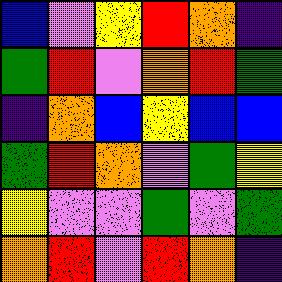[["blue", "violet", "yellow", "red", "orange", "indigo"], ["green", "red", "violet", "orange", "red", "green"], ["indigo", "orange", "blue", "yellow", "blue", "blue"], ["green", "red", "orange", "violet", "green", "yellow"], ["yellow", "violet", "violet", "green", "violet", "green"], ["orange", "red", "violet", "red", "orange", "indigo"]]